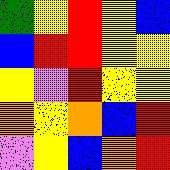[["green", "yellow", "red", "yellow", "blue"], ["blue", "red", "red", "yellow", "yellow"], ["yellow", "violet", "red", "yellow", "yellow"], ["orange", "yellow", "orange", "blue", "red"], ["violet", "yellow", "blue", "orange", "red"]]